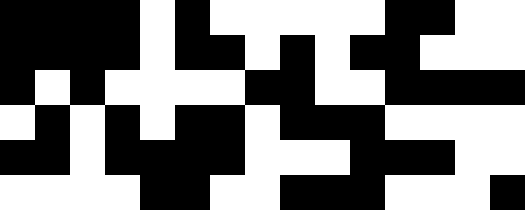[["black", "black", "black", "black", "white", "black", "white", "white", "white", "white", "white", "black", "black", "white", "white"], ["black", "black", "black", "black", "white", "black", "black", "white", "black", "white", "black", "black", "white", "white", "white"], ["black", "white", "black", "white", "white", "white", "white", "black", "black", "white", "white", "black", "black", "black", "black"], ["white", "black", "white", "black", "white", "black", "black", "white", "black", "black", "black", "white", "white", "white", "white"], ["black", "black", "white", "black", "black", "black", "black", "white", "white", "white", "black", "black", "black", "white", "white"], ["white", "white", "white", "white", "black", "black", "white", "white", "black", "black", "black", "white", "white", "white", "black"]]